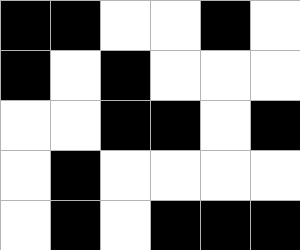[["black", "black", "white", "white", "black", "white"], ["black", "white", "black", "white", "white", "white"], ["white", "white", "black", "black", "white", "black"], ["white", "black", "white", "white", "white", "white"], ["white", "black", "white", "black", "black", "black"]]